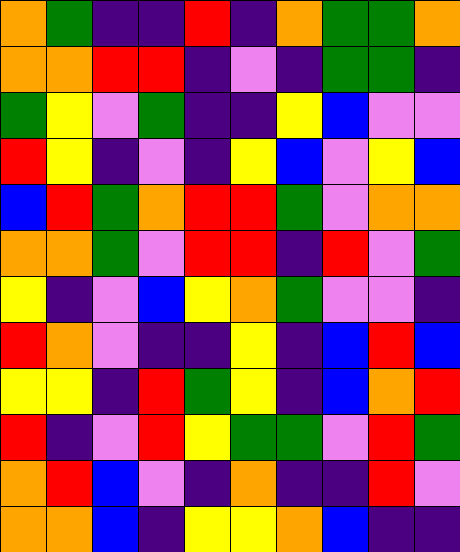[["orange", "green", "indigo", "indigo", "red", "indigo", "orange", "green", "green", "orange"], ["orange", "orange", "red", "red", "indigo", "violet", "indigo", "green", "green", "indigo"], ["green", "yellow", "violet", "green", "indigo", "indigo", "yellow", "blue", "violet", "violet"], ["red", "yellow", "indigo", "violet", "indigo", "yellow", "blue", "violet", "yellow", "blue"], ["blue", "red", "green", "orange", "red", "red", "green", "violet", "orange", "orange"], ["orange", "orange", "green", "violet", "red", "red", "indigo", "red", "violet", "green"], ["yellow", "indigo", "violet", "blue", "yellow", "orange", "green", "violet", "violet", "indigo"], ["red", "orange", "violet", "indigo", "indigo", "yellow", "indigo", "blue", "red", "blue"], ["yellow", "yellow", "indigo", "red", "green", "yellow", "indigo", "blue", "orange", "red"], ["red", "indigo", "violet", "red", "yellow", "green", "green", "violet", "red", "green"], ["orange", "red", "blue", "violet", "indigo", "orange", "indigo", "indigo", "red", "violet"], ["orange", "orange", "blue", "indigo", "yellow", "yellow", "orange", "blue", "indigo", "indigo"]]